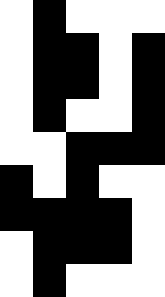[["white", "black", "white", "white", "white"], ["white", "black", "black", "white", "black"], ["white", "black", "black", "white", "black"], ["white", "black", "white", "white", "black"], ["white", "white", "black", "black", "black"], ["black", "white", "black", "white", "white"], ["black", "black", "black", "black", "white"], ["white", "black", "black", "black", "white"], ["white", "black", "white", "white", "white"]]